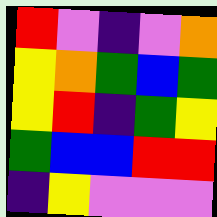[["red", "violet", "indigo", "violet", "orange"], ["yellow", "orange", "green", "blue", "green"], ["yellow", "red", "indigo", "green", "yellow"], ["green", "blue", "blue", "red", "red"], ["indigo", "yellow", "violet", "violet", "violet"]]